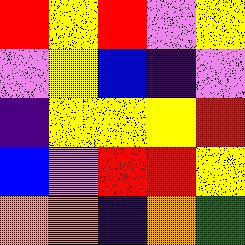[["red", "yellow", "red", "violet", "yellow"], ["violet", "yellow", "blue", "indigo", "violet"], ["indigo", "yellow", "yellow", "yellow", "red"], ["blue", "violet", "red", "red", "yellow"], ["orange", "orange", "indigo", "orange", "green"]]